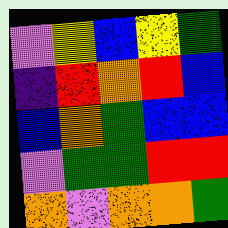[["violet", "yellow", "blue", "yellow", "green"], ["indigo", "red", "orange", "red", "blue"], ["blue", "orange", "green", "blue", "blue"], ["violet", "green", "green", "red", "red"], ["orange", "violet", "orange", "orange", "green"]]